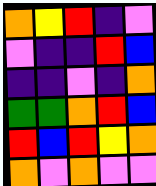[["orange", "yellow", "red", "indigo", "violet"], ["violet", "indigo", "indigo", "red", "blue"], ["indigo", "indigo", "violet", "indigo", "orange"], ["green", "green", "orange", "red", "blue"], ["red", "blue", "red", "yellow", "orange"], ["orange", "violet", "orange", "violet", "violet"]]